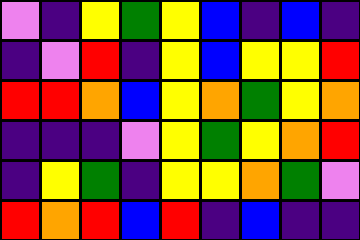[["violet", "indigo", "yellow", "green", "yellow", "blue", "indigo", "blue", "indigo"], ["indigo", "violet", "red", "indigo", "yellow", "blue", "yellow", "yellow", "red"], ["red", "red", "orange", "blue", "yellow", "orange", "green", "yellow", "orange"], ["indigo", "indigo", "indigo", "violet", "yellow", "green", "yellow", "orange", "red"], ["indigo", "yellow", "green", "indigo", "yellow", "yellow", "orange", "green", "violet"], ["red", "orange", "red", "blue", "red", "indigo", "blue", "indigo", "indigo"]]